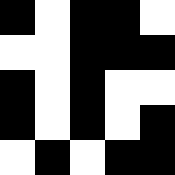[["black", "white", "black", "black", "white"], ["white", "white", "black", "black", "black"], ["black", "white", "black", "white", "white"], ["black", "white", "black", "white", "black"], ["white", "black", "white", "black", "black"]]